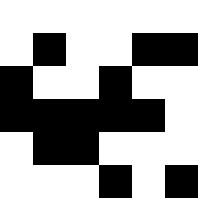[["white", "white", "white", "white", "white", "white"], ["white", "black", "white", "white", "black", "black"], ["black", "white", "white", "black", "white", "white"], ["black", "black", "black", "black", "black", "white"], ["white", "black", "black", "white", "white", "white"], ["white", "white", "white", "black", "white", "black"]]